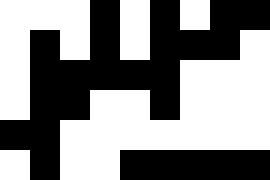[["white", "white", "white", "black", "white", "black", "white", "black", "black"], ["white", "black", "white", "black", "white", "black", "black", "black", "white"], ["white", "black", "black", "black", "black", "black", "white", "white", "white"], ["white", "black", "black", "white", "white", "black", "white", "white", "white"], ["black", "black", "white", "white", "white", "white", "white", "white", "white"], ["white", "black", "white", "white", "black", "black", "black", "black", "black"]]